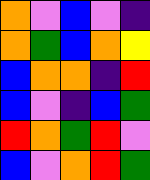[["orange", "violet", "blue", "violet", "indigo"], ["orange", "green", "blue", "orange", "yellow"], ["blue", "orange", "orange", "indigo", "red"], ["blue", "violet", "indigo", "blue", "green"], ["red", "orange", "green", "red", "violet"], ["blue", "violet", "orange", "red", "green"]]